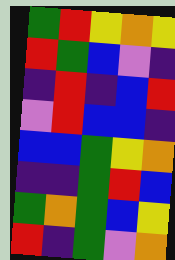[["green", "red", "yellow", "orange", "yellow"], ["red", "green", "blue", "violet", "indigo"], ["indigo", "red", "indigo", "blue", "red"], ["violet", "red", "blue", "blue", "indigo"], ["blue", "blue", "green", "yellow", "orange"], ["indigo", "indigo", "green", "red", "blue"], ["green", "orange", "green", "blue", "yellow"], ["red", "indigo", "green", "violet", "orange"]]